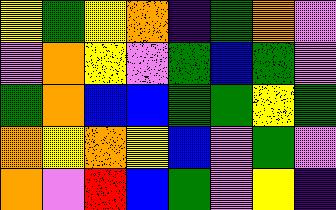[["yellow", "green", "yellow", "orange", "indigo", "green", "orange", "violet"], ["violet", "orange", "yellow", "violet", "green", "blue", "green", "violet"], ["green", "orange", "blue", "blue", "green", "green", "yellow", "green"], ["orange", "yellow", "orange", "yellow", "blue", "violet", "green", "violet"], ["orange", "violet", "red", "blue", "green", "violet", "yellow", "indigo"]]